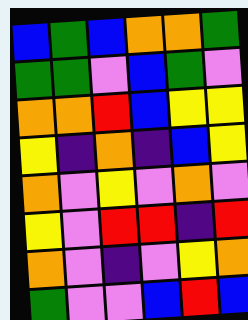[["blue", "green", "blue", "orange", "orange", "green"], ["green", "green", "violet", "blue", "green", "violet"], ["orange", "orange", "red", "blue", "yellow", "yellow"], ["yellow", "indigo", "orange", "indigo", "blue", "yellow"], ["orange", "violet", "yellow", "violet", "orange", "violet"], ["yellow", "violet", "red", "red", "indigo", "red"], ["orange", "violet", "indigo", "violet", "yellow", "orange"], ["green", "violet", "violet", "blue", "red", "blue"]]